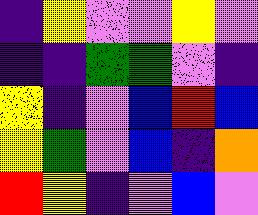[["indigo", "yellow", "violet", "violet", "yellow", "violet"], ["indigo", "indigo", "green", "green", "violet", "indigo"], ["yellow", "indigo", "violet", "blue", "red", "blue"], ["yellow", "green", "violet", "blue", "indigo", "orange"], ["red", "yellow", "indigo", "violet", "blue", "violet"]]